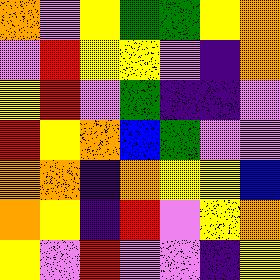[["orange", "violet", "yellow", "green", "green", "yellow", "orange"], ["violet", "red", "yellow", "yellow", "violet", "indigo", "orange"], ["yellow", "red", "violet", "green", "indigo", "indigo", "violet"], ["red", "yellow", "orange", "blue", "green", "violet", "violet"], ["orange", "orange", "indigo", "orange", "yellow", "yellow", "blue"], ["orange", "yellow", "indigo", "red", "violet", "yellow", "orange"], ["yellow", "violet", "red", "violet", "violet", "indigo", "yellow"]]